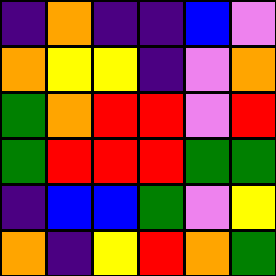[["indigo", "orange", "indigo", "indigo", "blue", "violet"], ["orange", "yellow", "yellow", "indigo", "violet", "orange"], ["green", "orange", "red", "red", "violet", "red"], ["green", "red", "red", "red", "green", "green"], ["indigo", "blue", "blue", "green", "violet", "yellow"], ["orange", "indigo", "yellow", "red", "orange", "green"]]